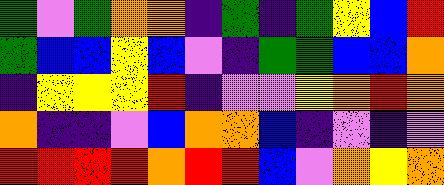[["green", "violet", "green", "orange", "orange", "indigo", "green", "indigo", "green", "yellow", "blue", "red"], ["green", "blue", "blue", "yellow", "blue", "violet", "indigo", "green", "green", "blue", "blue", "orange"], ["indigo", "yellow", "yellow", "yellow", "red", "indigo", "violet", "violet", "yellow", "orange", "red", "orange"], ["orange", "indigo", "indigo", "violet", "blue", "orange", "orange", "blue", "indigo", "violet", "indigo", "violet"], ["red", "red", "red", "red", "orange", "red", "red", "blue", "violet", "orange", "yellow", "orange"]]